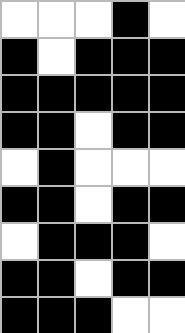[["white", "white", "white", "black", "white"], ["black", "white", "black", "black", "black"], ["black", "black", "black", "black", "black"], ["black", "black", "white", "black", "black"], ["white", "black", "white", "white", "white"], ["black", "black", "white", "black", "black"], ["white", "black", "black", "black", "white"], ["black", "black", "white", "black", "black"], ["black", "black", "black", "white", "white"]]